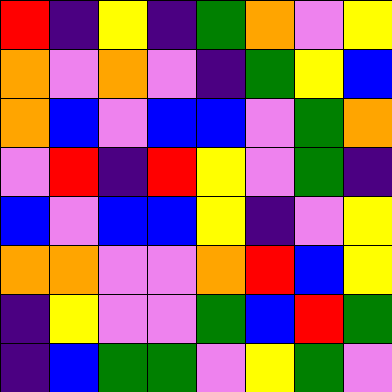[["red", "indigo", "yellow", "indigo", "green", "orange", "violet", "yellow"], ["orange", "violet", "orange", "violet", "indigo", "green", "yellow", "blue"], ["orange", "blue", "violet", "blue", "blue", "violet", "green", "orange"], ["violet", "red", "indigo", "red", "yellow", "violet", "green", "indigo"], ["blue", "violet", "blue", "blue", "yellow", "indigo", "violet", "yellow"], ["orange", "orange", "violet", "violet", "orange", "red", "blue", "yellow"], ["indigo", "yellow", "violet", "violet", "green", "blue", "red", "green"], ["indigo", "blue", "green", "green", "violet", "yellow", "green", "violet"]]